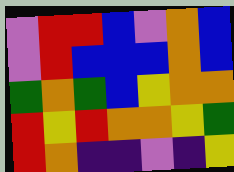[["violet", "red", "red", "blue", "violet", "orange", "blue"], ["violet", "red", "blue", "blue", "blue", "orange", "blue"], ["green", "orange", "green", "blue", "yellow", "orange", "orange"], ["red", "yellow", "red", "orange", "orange", "yellow", "green"], ["red", "orange", "indigo", "indigo", "violet", "indigo", "yellow"]]